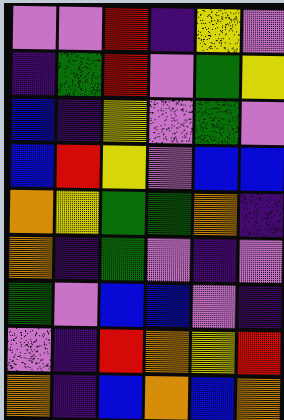[["violet", "violet", "red", "indigo", "yellow", "violet"], ["indigo", "green", "red", "violet", "green", "yellow"], ["blue", "indigo", "yellow", "violet", "green", "violet"], ["blue", "red", "yellow", "violet", "blue", "blue"], ["orange", "yellow", "green", "green", "orange", "indigo"], ["orange", "indigo", "green", "violet", "indigo", "violet"], ["green", "violet", "blue", "blue", "violet", "indigo"], ["violet", "indigo", "red", "orange", "yellow", "red"], ["orange", "indigo", "blue", "orange", "blue", "orange"]]